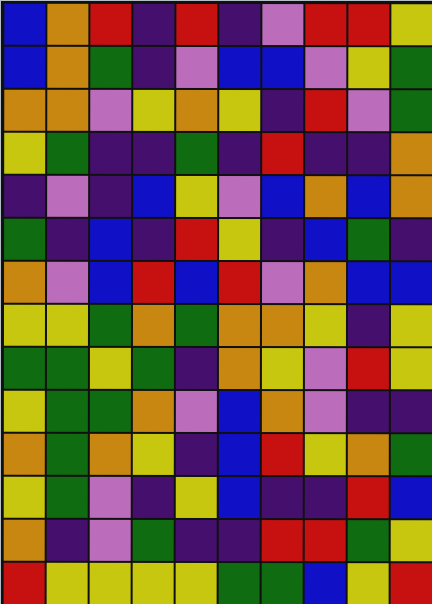[["blue", "orange", "red", "indigo", "red", "indigo", "violet", "red", "red", "yellow"], ["blue", "orange", "green", "indigo", "violet", "blue", "blue", "violet", "yellow", "green"], ["orange", "orange", "violet", "yellow", "orange", "yellow", "indigo", "red", "violet", "green"], ["yellow", "green", "indigo", "indigo", "green", "indigo", "red", "indigo", "indigo", "orange"], ["indigo", "violet", "indigo", "blue", "yellow", "violet", "blue", "orange", "blue", "orange"], ["green", "indigo", "blue", "indigo", "red", "yellow", "indigo", "blue", "green", "indigo"], ["orange", "violet", "blue", "red", "blue", "red", "violet", "orange", "blue", "blue"], ["yellow", "yellow", "green", "orange", "green", "orange", "orange", "yellow", "indigo", "yellow"], ["green", "green", "yellow", "green", "indigo", "orange", "yellow", "violet", "red", "yellow"], ["yellow", "green", "green", "orange", "violet", "blue", "orange", "violet", "indigo", "indigo"], ["orange", "green", "orange", "yellow", "indigo", "blue", "red", "yellow", "orange", "green"], ["yellow", "green", "violet", "indigo", "yellow", "blue", "indigo", "indigo", "red", "blue"], ["orange", "indigo", "violet", "green", "indigo", "indigo", "red", "red", "green", "yellow"], ["red", "yellow", "yellow", "yellow", "yellow", "green", "green", "blue", "yellow", "red"]]